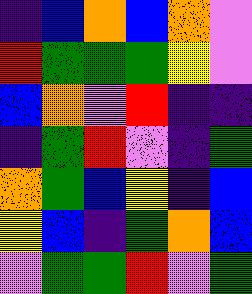[["indigo", "blue", "orange", "blue", "orange", "violet"], ["red", "green", "green", "green", "yellow", "violet"], ["blue", "orange", "violet", "red", "indigo", "indigo"], ["indigo", "green", "red", "violet", "indigo", "green"], ["orange", "green", "blue", "yellow", "indigo", "blue"], ["yellow", "blue", "indigo", "green", "orange", "blue"], ["violet", "green", "green", "red", "violet", "green"]]